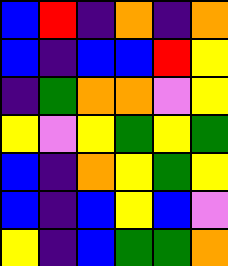[["blue", "red", "indigo", "orange", "indigo", "orange"], ["blue", "indigo", "blue", "blue", "red", "yellow"], ["indigo", "green", "orange", "orange", "violet", "yellow"], ["yellow", "violet", "yellow", "green", "yellow", "green"], ["blue", "indigo", "orange", "yellow", "green", "yellow"], ["blue", "indigo", "blue", "yellow", "blue", "violet"], ["yellow", "indigo", "blue", "green", "green", "orange"]]